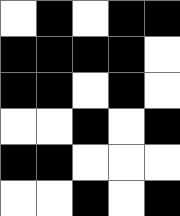[["white", "black", "white", "black", "black"], ["black", "black", "black", "black", "white"], ["black", "black", "white", "black", "white"], ["white", "white", "black", "white", "black"], ["black", "black", "white", "white", "white"], ["white", "white", "black", "white", "black"]]